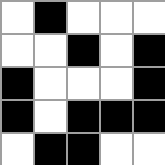[["white", "black", "white", "white", "white"], ["white", "white", "black", "white", "black"], ["black", "white", "white", "white", "black"], ["black", "white", "black", "black", "black"], ["white", "black", "black", "white", "white"]]